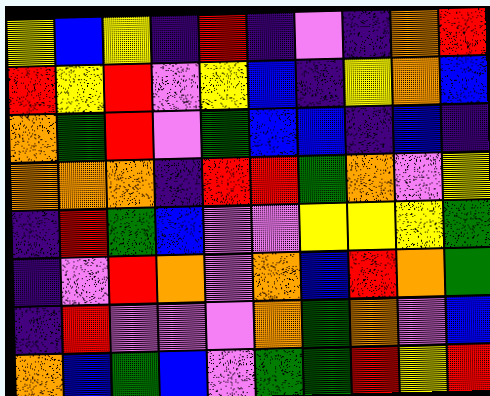[["yellow", "blue", "yellow", "indigo", "red", "indigo", "violet", "indigo", "orange", "red"], ["red", "yellow", "red", "violet", "yellow", "blue", "indigo", "yellow", "orange", "blue"], ["orange", "green", "red", "violet", "green", "blue", "blue", "indigo", "blue", "indigo"], ["orange", "orange", "orange", "indigo", "red", "red", "green", "orange", "violet", "yellow"], ["indigo", "red", "green", "blue", "violet", "violet", "yellow", "yellow", "yellow", "green"], ["indigo", "violet", "red", "orange", "violet", "orange", "blue", "red", "orange", "green"], ["indigo", "red", "violet", "violet", "violet", "orange", "green", "orange", "violet", "blue"], ["orange", "blue", "green", "blue", "violet", "green", "green", "red", "yellow", "red"]]